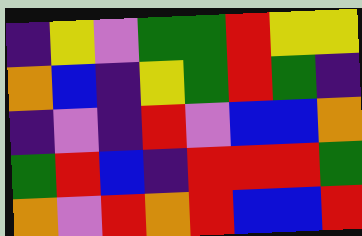[["indigo", "yellow", "violet", "green", "green", "red", "yellow", "yellow"], ["orange", "blue", "indigo", "yellow", "green", "red", "green", "indigo"], ["indigo", "violet", "indigo", "red", "violet", "blue", "blue", "orange"], ["green", "red", "blue", "indigo", "red", "red", "red", "green"], ["orange", "violet", "red", "orange", "red", "blue", "blue", "red"]]